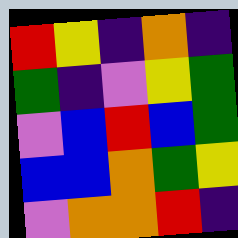[["red", "yellow", "indigo", "orange", "indigo"], ["green", "indigo", "violet", "yellow", "green"], ["violet", "blue", "red", "blue", "green"], ["blue", "blue", "orange", "green", "yellow"], ["violet", "orange", "orange", "red", "indigo"]]